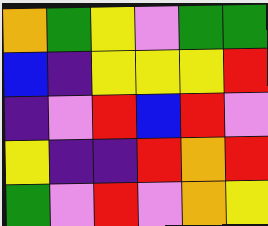[["orange", "green", "yellow", "violet", "green", "green"], ["blue", "indigo", "yellow", "yellow", "yellow", "red"], ["indigo", "violet", "red", "blue", "red", "violet"], ["yellow", "indigo", "indigo", "red", "orange", "red"], ["green", "violet", "red", "violet", "orange", "yellow"]]